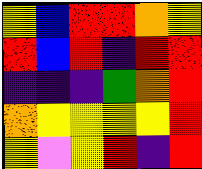[["yellow", "blue", "red", "red", "orange", "yellow"], ["red", "blue", "red", "indigo", "red", "red"], ["indigo", "indigo", "indigo", "green", "orange", "red"], ["orange", "yellow", "yellow", "yellow", "yellow", "red"], ["yellow", "violet", "yellow", "red", "indigo", "red"]]